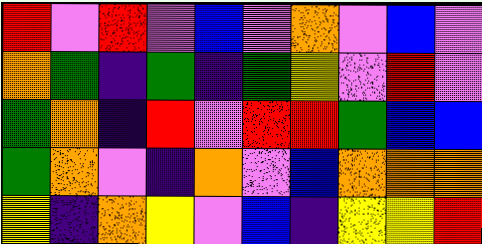[["red", "violet", "red", "violet", "blue", "violet", "orange", "violet", "blue", "violet"], ["orange", "green", "indigo", "green", "indigo", "green", "yellow", "violet", "red", "violet"], ["green", "orange", "indigo", "red", "violet", "red", "red", "green", "blue", "blue"], ["green", "orange", "violet", "indigo", "orange", "violet", "blue", "orange", "orange", "orange"], ["yellow", "indigo", "orange", "yellow", "violet", "blue", "indigo", "yellow", "yellow", "red"]]